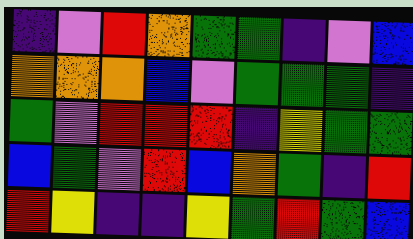[["indigo", "violet", "red", "orange", "green", "green", "indigo", "violet", "blue"], ["orange", "orange", "orange", "blue", "violet", "green", "green", "green", "indigo"], ["green", "violet", "red", "red", "red", "indigo", "yellow", "green", "green"], ["blue", "green", "violet", "red", "blue", "orange", "green", "indigo", "red"], ["red", "yellow", "indigo", "indigo", "yellow", "green", "red", "green", "blue"]]